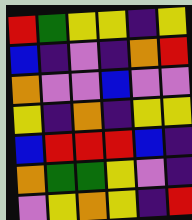[["red", "green", "yellow", "yellow", "indigo", "yellow"], ["blue", "indigo", "violet", "indigo", "orange", "red"], ["orange", "violet", "violet", "blue", "violet", "violet"], ["yellow", "indigo", "orange", "indigo", "yellow", "yellow"], ["blue", "red", "red", "red", "blue", "indigo"], ["orange", "green", "green", "yellow", "violet", "indigo"], ["violet", "yellow", "orange", "yellow", "indigo", "red"]]